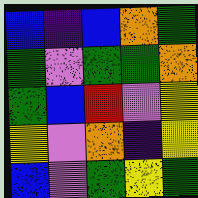[["blue", "indigo", "blue", "orange", "green"], ["green", "violet", "green", "green", "orange"], ["green", "blue", "red", "violet", "yellow"], ["yellow", "violet", "orange", "indigo", "yellow"], ["blue", "violet", "green", "yellow", "green"]]